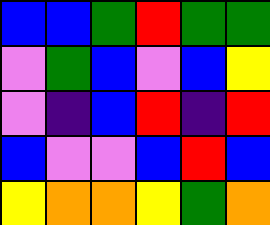[["blue", "blue", "green", "red", "green", "green"], ["violet", "green", "blue", "violet", "blue", "yellow"], ["violet", "indigo", "blue", "red", "indigo", "red"], ["blue", "violet", "violet", "blue", "red", "blue"], ["yellow", "orange", "orange", "yellow", "green", "orange"]]